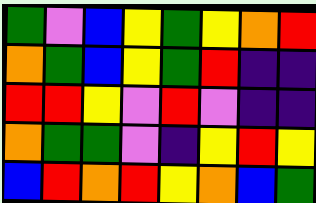[["green", "violet", "blue", "yellow", "green", "yellow", "orange", "red"], ["orange", "green", "blue", "yellow", "green", "red", "indigo", "indigo"], ["red", "red", "yellow", "violet", "red", "violet", "indigo", "indigo"], ["orange", "green", "green", "violet", "indigo", "yellow", "red", "yellow"], ["blue", "red", "orange", "red", "yellow", "orange", "blue", "green"]]